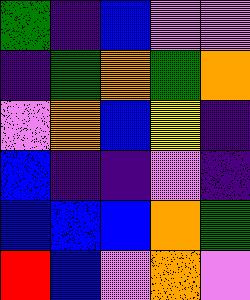[["green", "indigo", "blue", "violet", "violet"], ["indigo", "green", "orange", "green", "orange"], ["violet", "orange", "blue", "yellow", "indigo"], ["blue", "indigo", "indigo", "violet", "indigo"], ["blue", "blue", "blue", "orange", "green"], ["red", "blue", "violet", "orange", "violet"]]